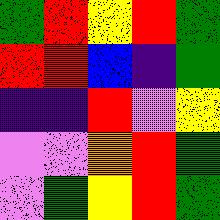[["green", "red", "yellow", "red", "green"], ["red", "red", "blue", "indigo", "green"], ["indigo", "indigo", "red", "violet", "yellow"], ["violet", "violet", "orange", "red", "green"], ["violet", "green", "yellow", "red", "green"]]